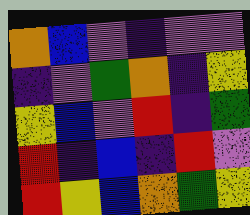[["orange", "blue", "violet", "indigo", "violet", "violet"], ["indigo", "violet", "green", "orange", "indigo", "yellow"], ["yellow", "blue", "violet", "red", "indigo", "green"], ["red", "indigo", "blue", "indigo", "red", "violet"], ["red", "yellow", "blue", "orange", "green", "yellow"]]